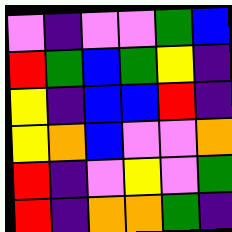[["violet", "indigo", "violet", "violet", "green", "blue"], ["red", "green", "blue", "green", "yellow", "indigo"], ["yellow", "indigo", "blue", "blue", "red", "indigo"], ["yellow", "orange", "blue", "violet", "violet", "orange"], ["red", "indigo", "violet", "yellow", "violet", "green"], ["red", "indigo", "orange", "orange", "green", "indigo"]]